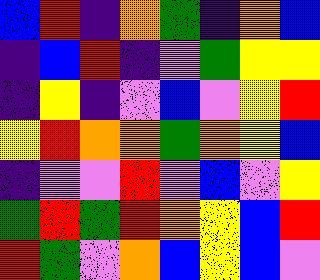[["blue", "red", "indigo", "orange", "green", "indigo", "orange", "blue"], ["indigo", "blue", "red", "indigo", "violet", "green", "yellow", "yellow"], ["indigo", "yellow", "indigo", "violet", "blue", "violet", "yellow", "red"], ["yellow", "red", "orange", "orange", "green", "orange", "yellow", "blue"], ["indigo", "violet", "violet", "red", "violet", "blue", "violet", "yellow"], ["green", "red", "green", "red", "orange", "yellow", "blue", "red"], ["red", "green", "violet", "orange", "blue", "yellow", "blue", "violet"]]